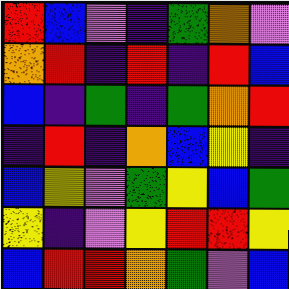[["red", "blue", "violet", "indigo", "green", "orange", "violet"], ["orange", "red", "indigo", "red", "indigo", "red", "blue"], ["blue", "indigo", "green", "indigo", "green", "orange", "red"], ["indigo", "red", "indigo", "orange", "blue", "yellow", "indigo"], ["blue", "yellow", "violet", "green", "yellow", "blue", "green"], ["yellow", "indigo", "violet", "yellow", "red", "red", "yellow"], ["blue", "red", "red", "orange", "green", "violet", "blue"]]